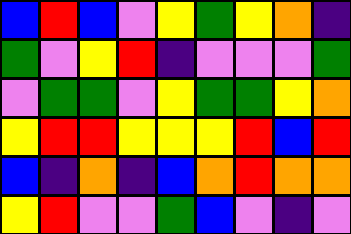[["blue", "red", "blue", "violet", "yellow", "green", "yellow", "orange", "indigo"], ["green", "violet", "yellow", "red", "indigo", "violet", "violet", "violet", "green"], ["violet", "green", "green", "violet", "yellow", "green", "green", "yellow", "orange"], ["yellow", "red", "red", "yellow", "yellow", "yellow", "red", "blue", "red"], ["blue", "indigo", "orange", "indigo", "blue", "orange", "red", "orange", "orange"], ["yellow", "red", "violet", "violet", "green", "blue", "violet", "indigo", "violet"]]